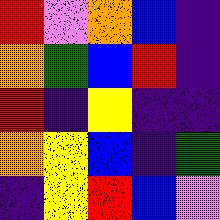[["red", "violet", "orange", "blue", "indigo"], ["orange", "green", "blue", "red", "indigo"], ["red", "indigo", "yellow", "indigo", "indigo"], ["orange", "yellow", "blue", "indigo", "green"], ["indigo", "yellow", "red", "blue", "violet"]]